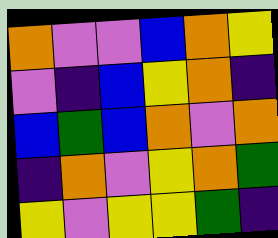[["orange", "violet", "violet", "blue", "orange", "yellow"], ["violet", "indigo", "blue", "yellow", "orange", "indigo"], ["blue", "green", "blue", "orange", "violet", "orange"], ["indigo", "orange", "violet", "yellow", "orange", "green"], ["yellow", "violet", "yellow", "yellow", "green", "indigo"]]